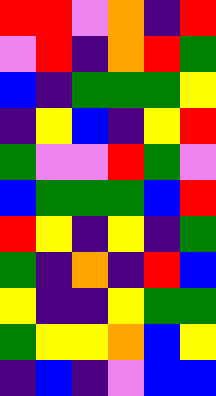[["red", "red", "violet", "orange", "indigo", "red"], ["violet", "red", "indigo", "orange", "red", "green"], ["blue", "indigo", "green", "green", "green", "yellow"], ["indigo", "yellow", "blue", "indigo", "yellow", "red"], ["green", "violet", "violet", "red", "green", "violet"], ["blue", "green", "green", "green", "blue", "red"], ["red", "yellow", "indigo", "yellow", "indigo", "green"], ["green", "indigo", "orange", "indigo", "red", "blue"], ["yellow", "indigo", "indigo", "yellow", "green", "green"], ["green", "yellow", "yellow", "orange", "blue", "yellow"], ["indigo", "blue", "indigo", "violet", "blue", "blue"]]